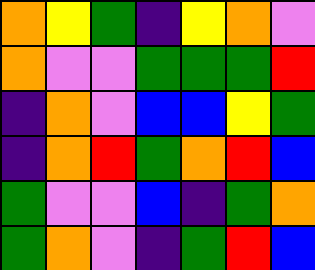[["orange", "yellow", "green", "indigo", "yellow", "orange", "violet"], ["orange", "violet", "violet", "green", "green", "green", "red"], ["indigo", "orange", "violet", "blue", "blue", "yellow", "green"], ["indigo", "orange", "red", "green", "orange", "red", "blue"], ["green", "violet", "violet", "blue", "indigo", "green", "orange"], ["green", "orange", "violet", "indigo", "green", "red", "blue"]]